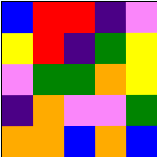[["blue", "red", "red", "indigo", "violet"], ["yellow", "red", "indigo", "green", "yellow"], ["violet", "green", "green", "orange", "yellow"], ["indigo", "orange", "violet", "violet", "green"], ["orange", "orange", "blue", "orange", "blue"]]